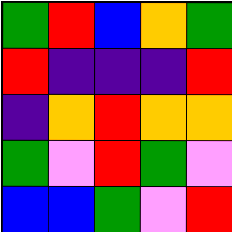[["green", "red", "blue", "orange", "green"], ["red", "indigo", "indigo", "indigo", "red"], ["indigo", "orange", "red", "orange", "orange"], ["green", "violet", "red", "green", "violet"], ["blue", "blue", "green", "violet", "red"]]